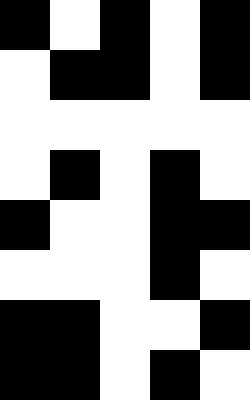[["black", "white", "black", "white", "black"], ["white", "black", "black", "white", "black"], ["white", "white", "white", "white", "white"], ["white", "black", "white", "black", "white"], ["black", "white", "white", "black", "black"], ["white", "white", "white", "black", "white"], ["black", "black", "white", "white", "black"], ["black", "black", "white", "black", "white"]]